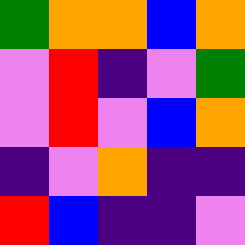[["green", "orange", "orange", "blue", "orange"], ["violet", "red", "indigo", "violet", "green"], ["violet", "red", "violet", "blue", "orange"], ["indigo", "violet", "orange", "indigo", "indigo"], ["red", "blue", "indigo", "indigo", "violet"]]